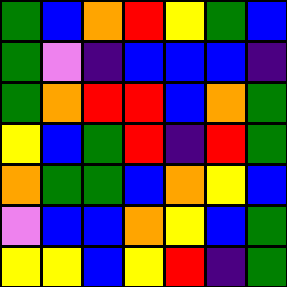[["green", "blue", "orange", "red", "yellow", "green", "blue"], ["green", "violet", "indigo", "blue", "blue", "blue", "indigo"], ["green", "orange", "red", "red", "blue", "orange", "green"], ["yellow", "blue", "green", "red", "indigo", "red", "green"], ["orange", "green", "green", "blue", "orange", "yellow", "blue"], ["violet", "blue", "blue", "orange", "yellow", "blue", "green"], ["yellow", "yellow", "blue", "yellow", "red", "indigo", "green"]]